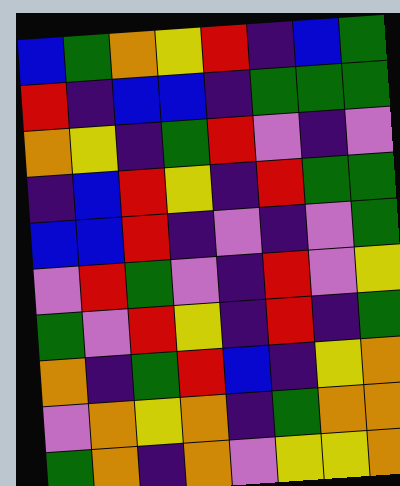[["blue", "green", "orange", "yellow", "red", "indigo", "blue", "green"], ["red", "indigo", "blue", "blue", "indigo", "green", "green", "green"], ["orange", "yellow", "indigo", "green", "red", "violet", "indigo", "violet"], ["indigo", "blue", "red", "yellow", "indigo", "red", "green", "green"], ["blue", "blue", "red", "indigo", "violet", "indigo", "violet", "green"], ["violet", "red", "green", "violet", "indigo", "red", "violet", "yellow"], ["green", "violet", "red", "yellow", "indigo", "red", "indigo", "green"], ["orange", "indigo", "green", "red", "blue", "indigo", "yellow", "orange"], ["violet", "orange", "yellow", "orange", "indigo", "green", "orange", "orange"], ["green", "orange", "indigo", "orange", "violet", "yellow", "yellow", "orange"]]